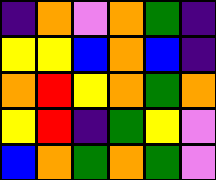[["indigo", "orange", "violet", "orange", "green", "indigo"], ["yellow", "yellow", "blue", "orange", "blue", "indigo"], ["orange", "red", "yellow", "orange", "green", "orange"], ["yellow", "red", "indigo", "green", "yellow", "violet"], ["blue", "orange", "green", "orange", "green", "violet"]]